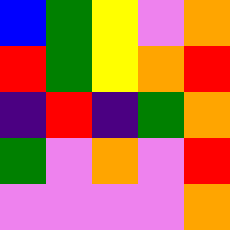[["blue", "green", "yellow", "violet", "orange"], ["red", "green", "yellow", "orange", "red"], ["indigo", "red", "indigo", "green", "orange"], ["green", "violet", "orange", "violet", "red"], ["violet", "violet", "violet", "violet", "orange"]]